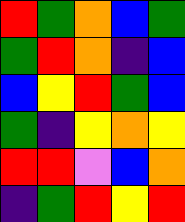[["red", "green", "orange", "blue", "green"], ["green", "red", "orange", "indigo", "blue"], ["blue", "yellow", "red", "green", "blue"], ["green", "indigo", "yellow", "orange", "yellow"], ["red", "red", "violet", "blue", "orange"], ["indigo", "green", "red", "yellow", "red"]]